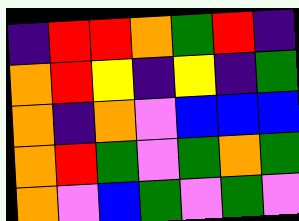[["indigo", "red", "red", "orange", "green", "red", "indigo"], ["orange", "red", "yellow", "indigo", "yellow", "indigo", "green"], ["orange", "indigo", "orange", "violet", "blue", "blue", "blue"], ["orange", "red", "green", "violet", "green", "orange", "green"], ["orange", "violet", "blue", "green", "violet", "green", "violet"]]